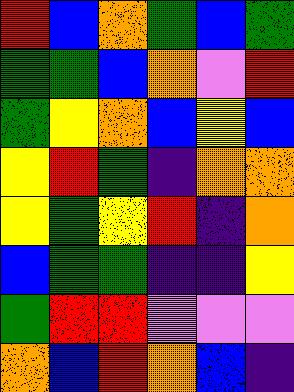[["red", "blue", "orange", "green", "blue", "green"], ["green", "green", "blue", "orange", "violet", "red"], ["green", "yellow", "orange", "blue", "yellow", "blue"], ["yellow", "red", "green", "indigo", "orange", "orange"], ["yellow", "green", "yellow", "red", "indigo", "orange"], ["blue", "green", "green", "indigo", "indigo", "yellow"], ["green", "red", "red", "violet", "violet", "violet"], ["orange", "blue", "red", "orange", "blue", "indigo"]]